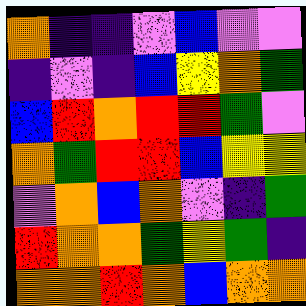[["orange", "indigo", "indigo", "violet", "blue", "violet", "violet"], ["indigo", "violet", "indigo", "blue", "yellow", "orange", "green"], ["blue", "red", "orange", "red", "red", "green", "violet"], ["orange", "green", "red", "red", "blue", "yellow", "yellow"], ["violet", "orange", "blue", "orange", "violet", "indigo", "green"], ["red", "orange", "orange", "green", "yellow", "green", "indigo"], ["orange", "orange", "red", "orange", "blue", "orange", "orange"]]